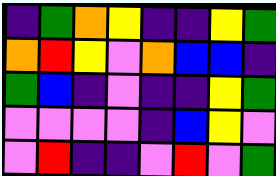[["indigo", "green", "orange", "yellow", "indigo", "indigo", "yellow", "green"], ["orange", "red", "yellow", "violet", "orange", "blue", "blue", "indigo"], ["green", "blue", "indigo", "violet", "indigo", "indigo", "yellow", "green"], ["violet", "violet", "violet", "violet", "indigo", "blue", "yellow", "violet"], ["violet", "red", "indigo", "indigo", "violet", "red", "violet", "green"]]